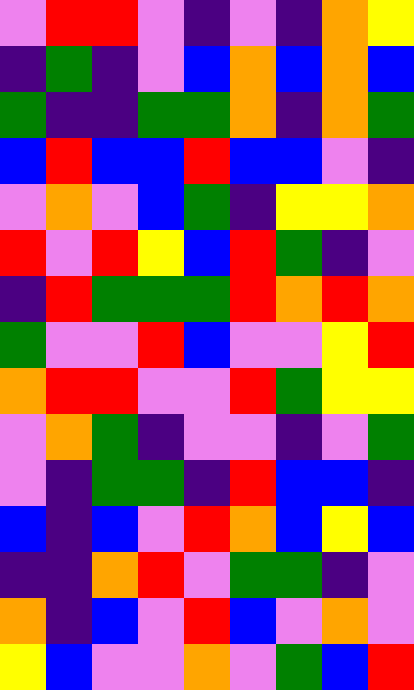[["violet", "red", "red", "violet", "indigo", "violet", "indigo", "orange", "yellow"], ["indigo", "green", "indigo", "violet", "blue", "orange", "blue", "orange", "blue"], ["green", "indigo", "indigo", "green", "green", "orange", "indigo", "orange", "green"], ["blue", "red", "blue", "blue", "red", "blue", "blue", "violet", "indigo"], ["violet", "orange", "violet", "blue", "green", "indigo", "yellow", "yellow", "orange"], ["red", "violet", "red", "yellow", "blue", "red", "green", "indigo", "violet"], ["indigo", "red", "green", "green", "green", "red", "orange", "red", "orange"], ["green", "violet", "violet", "red", "blue", "violet", "violet", "yellow", "red"], ["orange", "red", "red", "violet", "violet", "red", "green", "yellow", "yellow"], ["violet", "orange", "green", "indigo", "violet", "violet", "indigo", "violet", "green"], ["violet", "indigo", "green", "green", "indigo", "red", "blue", "blue", "indigo"], ["blue", "indigo", "blue", "violet", "red", "orange", "blue", "yellow", "blue"], ["indigo", "indigo", "orange", "red", "violet", "green", "green", "indigo", "violet"], ["orange", "indigo", "blue", "violet", "red", "blue", "violet", "orange", "violet"], ["yellow", "blue", "violet", "violet", "orange", "violet", "green", "blue", "red"]]